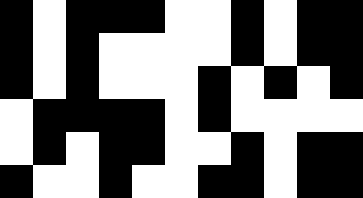[["black", "white", "black", "black", "black", "white", "white", "black", "white", "black", "black"], ["black", "white", "black", "white", "white", "white", "white", "black", "white", "black", "black"], ["black", "white", "black", "white", "white", "white", "black", "white", "black", "white", "black"], ["white", "black", "black", "black", "black", "white", "black", "white", "white", "white", "white"], ["white", "black", "white", "black", "black", "white", "white", "black", "white", "black", "black"], ["black", "white", "white", "black", "white", "white", "black", "black", "white", "black", "black"]]